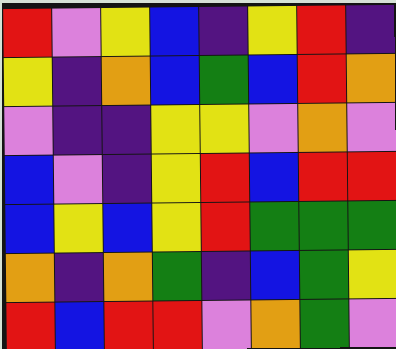[["red", "violet", "yellow", "blue", "indigo", "yellow", "red", "indigo"], ["yellow", "indigo", "orange", "blue", "green", "blue", "red", "orange"], ["violet", "indigo", "indigo", "yellow", "yellow", "violet", "orange", "violet"], ["blue", "violet", "indigo", "yellow", "red", "blue", "red", "red"], ["blue", "yellow", "blue", "yellow", "red", "green", "green", "green"], ["orange", "indigo", "orange", "green", "indigo", "blue", "green", "yellow"], ["red", "blue", "red", "red", "violet", "orange", "green", "violet"]]